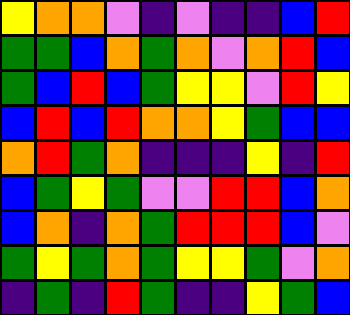[["yellow", "orange", "orange", "violet", "indigo", "violet", "indigo", "indigo", "blue", "red"], ["green", "green", "blue", "orange", "green", "orange", "violet", "orange", "red", "blue"], ["green", "blue", "red", "blue", "green", "yellow", "yellow", "violet", "red", "yellow"], ["blue", "red", "blue", "red", "orange", "orange", "yellow", "green", "blue", "blue"], ["orange", "red", "green", "orange", "indigo", "indigo", "indigo", "yellow", "indigo", "red"], ["blue", "green", "yellow", "green", "violet", "violet", "red", "red", "blue", "orange"], ["blue", "orange", "indigo", "orange", "green", "red", "red", "red", "blue", "violet"], ["green", "yellow", "green", "orange", "green", "yellow", "yellow", "green", "violet", "orange"], ["indigo", "green", "indigo", "red", "green", "indigo", "indigo", "yellow", "green", "blue"]]